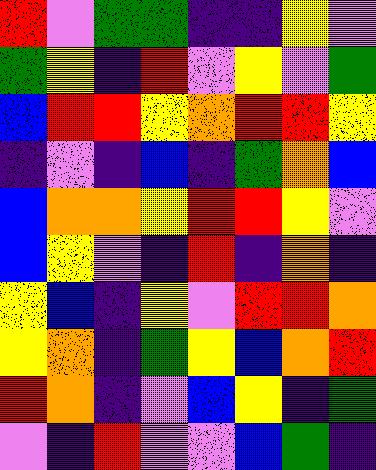[["red", "violet", "green", "green", "indigo", "indigo", "yellow", "violet"], ["green", "yellow", "indigo", "red", "violet", "yellow", "violet", "green"], ["blue", "red", "red", "yellow", "orange", "red", "red", "yellow"], ["indigo", "violet", "indigo", "blue", "indigo", "green", "orange", "blue"], ["blue", "orange", "orange", "yellow", "red", "red", "yellow", "violet"], ["blue", "yellow", "violet", "indigo", "red", "indigo", "orange", "indigo"], ["yellow", "blue", "indigo", "yellow", "violet", "red", "red", "orange"], ["yellow", "orange", "indigo", "green", "yellow", "blue", "orange", "red"], ["red", "orange", "indigo", "violet", "blue", "yellow", "indigo", "green"], ["violet", "indigo", "red", "violet", "violet", "blue", "green", "indigo"]]